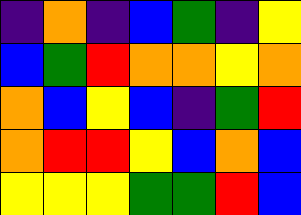[["indigo", "orange", "indigo", "blue", "green", "indigo", "yellow"], ["blue", "green", "red", "orange", "orange", "yellow", "orange"], ["orange", "blue", "yellow", "blue", "indigo", "green", "red"], ["orange", "red", "red", "yellow", "blue", "orange", "blue"], ["yellow", "yellow", "yellow", "green", "green", "red", "blue"]]